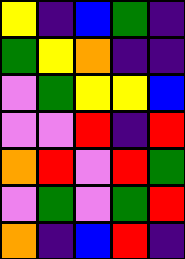[["yellow", "indigo", "blue", "green", "indigo"], ["green", "yellow", "orange", "indigo", "indigo"], ["violet", "green", "yellow", "yellow", "blue"], ["violet", "violet", "red", "indigo", "red"], ["orange", "red", "violet", "red", "green"], ["violet", "green", "violet", "green", "red"], ["orange", "indigo", "blue", "red", "indigo"]]